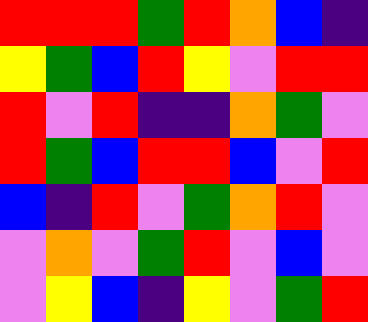[["red", "red", "red", "green", "red", "orange", "blue", "indigo"], ["yellow", "green", "blue", "red", "yellow", "violet", "red", "red"], ["red", "violet", "red", "indigo", "indigo", "orange", "green", "violet"], ["red", "green", "blue", "red", "red", "blue", "violet", "red"], ["blue", "indigo", "red", "violet", "green", "orange", "red", "violet"], ["violet", "orange", "violet", "green", "red", "violet", "blue", "violet"], ["violet", "yellow", "blue", "indigo", "yellow", "violet", "green", "red"]]